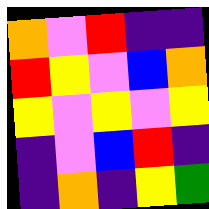[["orange", "violet", "red", "indigo", "indigo"], ["red", "yellow", "violet", "blue", "orange"], ["yellow", "violet", "yellow", "violet", "yellow"], ["indigo", "violet", "blue", "red", "indigo"], ["indigo", "orange", "indigo", "yellow", "green"]]